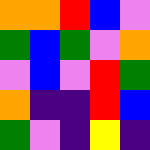[["orange", "orange", "red", "blue", "violet"], ["green", "blue", "green", "violet", "orange"], ["violet", "blue", "violet", "red", "green"], ["orange", "indigo", "indigo", "red", "blue"], ["green", "violet", "indigo", "yellow", "indigo"]]